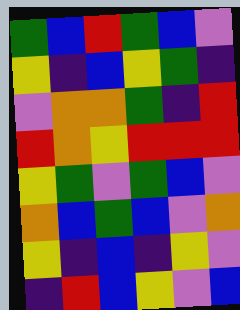[["green", "blue", "red", "green", "blue", "violet"], ["yellow", "indigo", "blue", "yellow", "green", "indigo"], ["violet", "orange", "orange", "green", "indigo", "red"], ["red", "orange", "yellow", "red", "red", "red"], ["yellow", "green", "violet", "green", "blue", "violet"], ["orange", "blue", "green", "blue", "violet", "orange"], ["yellow", "indigo", "blue", "indigo", "yellow", "violet"], ["indigo", "red", "blue", "yellow", "violet", "blue"]]